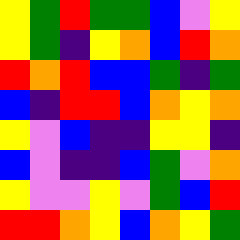[["yellow", "green", "red", "green", "green", "blue", "violet", "yellow"], ["yellow", "green", "indigo", "yellow", "orange", "blue", "red", "orange"], ["red", "orange", "red", "blue", "blue", "green", "indigo", "green"], ["blue", "indigo", "red", "red", "blue", "orange", "yellow", "orange"], ["yellow", "violet", "blue", "indigo", "indigo", "yellow", "yellow", "indigo"], ["blue", "violet", "indigo", "indigo", "blue", "green", "violet", "orange"], ["yellow", "violet", "violet", "yellow", "violet", "green", "blue", "red"], ["red", "red", "orange", "yellow", "blue", "orange", "yellow", "green"]]